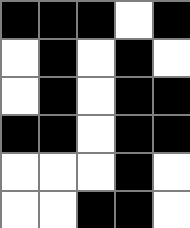[["black", "black", "black", "white", "black"], ["white", "black", "white", "black", "white"], ["white", "black", "white", "black", "black"], ["black", "black", "white", "black", "black"], ["white", "white", "white", "black", "white"], ["white", "white", "black", "black", "white"]]